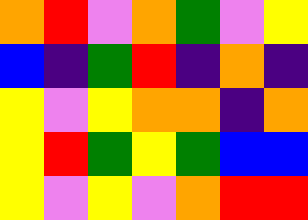[["orange", "red", "violet", "orange", "green", "violet", "yellow"], ["blue", "indigo", "green", "red", "indigo", "orange", "indigo"], ["yellow", "violet", "yellow", "orange", "orange", "indigo", "orange"], ["yellow", "red", "green", "yellow", "green", "blue", "blue"], ["yellow", "violet", "yellow", "violet", "orange", "red", "red"]]